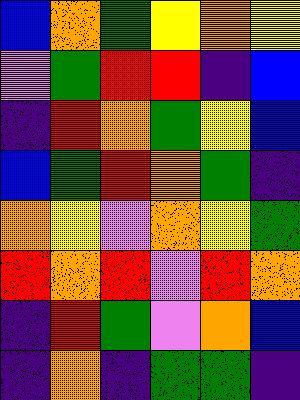[["blue", "orange", "green", "yellow", "orange", "yellow"], ["violet", "green", "red", "red", "indigo", "blue"], ["indigo", "red", "orange", "green", "yellow", "blue"], ["blue", "green", "red", "orange", "green", "indigo"], ["orange", "yellow", "violet", "orange", "yellow", "green"], ["red", "orange", "red", "violet", "red", "orange"], ["indigo", "red", "green", "violet", "orange", "blue"], ["indigo", "orange", "indigo", "green", "green", "indigo"]]